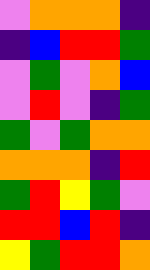[["violet", "orange", "orange", "orange", "indigo"], ["indigo", "blue", "red", "red", "green"], ["violet", "green", "violet", "orange", "blue"], ["violet", "red", "violet", "indigo", "green"], ["green", "violet", "green", "orange", "orange"], ["orange", "orange", "orange", "indigo", "red"], ["green", "red", "yellow", "green", "violet"], ["red", "red", "blue", "red", "indigo"], ["yellow", "green", "red", "red", "orange"]]